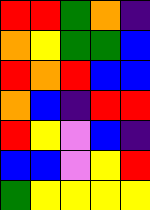[["red", "red", "green", "orange", "indigo"], ["orange", "yellow", "green", "green", "blue"], ["red", "orange", "red", "blue", "blue"], ["orange", "blue", "indigo", "red", "red"], ["red", "yellow", "violet", "blue", "indigo"], ["blue", "blue", "violet", "yellow", "red"], ["green", "yellow", "yellow", "yellow", "yellow"]]